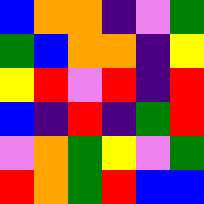[["blue", "orange", "orange", "indigo", "violet", "green"], ["green", "blue", "orange", "orange", "indigo", "yellow"], ["yellow", "red", "violet", "red", "indigo", "red"], ["blue", "indigo", "red", "indigo", "green", "red"], ["violet", "orange", "green", "yellow", "violet", "green"], ["red", "orange", "green", "red", "blue", "blue"]]